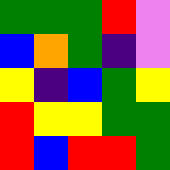[["green", "green", "green", "red", "violet"], ["blue", "orange", "green", "indigo", "violet"], ["yellow", "indigo", "blue", "green", "yellow"], ["red", "yellow", "yellow", "green", "green"], ["red", "blue", "red", "red", "green"]]